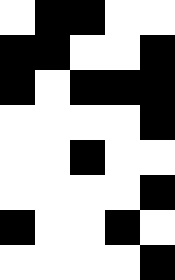[["white", "black", "black", "white", "white"], ["black", "black", "white", "white", "black"], ["black", "white", "black", "black", "black"], ["white", "white", "white", "white", "black"], ["white", "white", "black", "white", "white"], ["white", "white", "white", "white", "black"], ["black", "white", "white", "black", "white"], ["white", "white", "white", "white", "black"]]